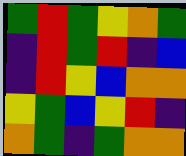[["green", "red", "green", "yellow", "orange", "green"], ["indigo", "red", "green", "red", "indigo", "blue"], ["indigo", "red", "yellow", "blue", "orange", "orange"], ["yellow", "green", "blue", "yellow", "red", "indigo"], ["orange", "green", "indigo", "green", "orange", "orange"]]